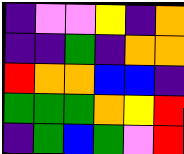[["indigo", "violet", "violet", "yellow", "indigo", "orange"], ["indigo", "indigo", "green", "indigo", "orange", "orange"], ["red", "orange", "orange", "blue", "blue", "indigo"], ["green", "green", "green", "orange", "yellow", "red"], ["indigo", "green", "blue", "green", "violet", "red"]]